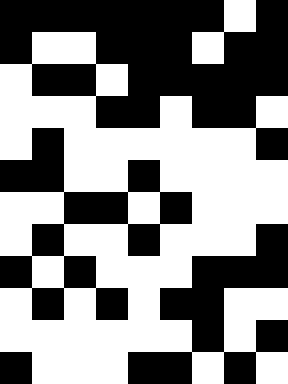[["black", "black", "black", "black", "black", "black", "black", "white", "black"], ["black", "white", "white", "black", "black", "black", "white", "black", "black"], ["white", "black", "black", "white", "black", "black", "black", "black", "black"], ["white", "white", "white", "black", "black", "white", "black", "black", "white"], ["white", "black", "white", "white", "white", "white", "white", "white", "black"], ["black", "black", "white", "white", "black", "white", "white", "white", "white"], ["white", "white", "black", "black", "white", "black", "white", "white", "white"], ["white", "black", "white", "white", "black", "white", "white", "white", "black"], ["black", "white", "black", "white", "white", "white", "black", "black", "black"], ["white", "black", "white", "black", "white", "black", "black", "white", "white"], ["white", "white", "white", "white", "white", "white", "black", "white", "black"], ["black", "white", "white", "white", "black", "black", "white", "black", "white"]]